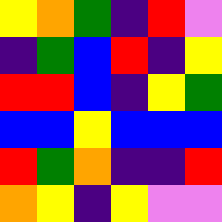[["yellow", "orange", "green", "indigo", "red", "violet"], ["indigo", "green", "blue", "red", "indigo", "yellow"], ["red", "red", "blue", "indigo", "yellow", "green"], ["blue", "blue", "yellow", "blue", "blue", "blue"], ["red", "green", "orange", "indigo", "indigo", "red"], ["orange", "yellow", "indigo", "yellow", "violet", "violet"]]